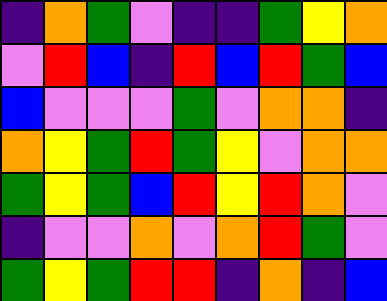[["indigo", "orange", "green", "violet", "indigo", "indigo", "green", "yellow", "orange"], ["violet", "red", "blue", "indigo", "red", "blue", "red", "green", "blue"], ["blue", "violet", "violet", "violet", "green", "violet", "orange", "orange", "indigo"], ["orange", "yellow", "green", "red", "green", "yellow", "violet", "orange", "orange"], ["green", "yellow", "green", "blue", "red", "yellow", "red", "orange", "violet"], ["indigo", "violet", "violet", "orange", "violet", "orange", "red", "green", "violet"], ["green", "yellow", "green", "red", "red", "indigo", "orange", "indigo", "blue"]]